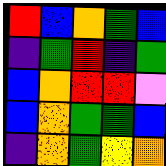[["red", "blue", "orange", "green", "blue"], ["indigo", "green", "red", "indigo", "green"], ["blue", "orange", "red", "red", "violet"], ["blue", "orange", "green", "green", "blue"], ["indigo", "orange", "green", "yellow", "orange"]]